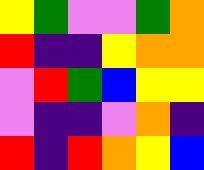[["yellow", "green", "violet", "violet", "green", "orange"], ["red", "indigo", "indigo", "yellow", "orange", "orange"], ["violet", "red", "green", "blue", "yellow", "yellow"], ["violet", "indigo", "indigo", "violet", "orange", "indigo"], ["red", "indigo", "red", "orange", "yellow", "blue"]]